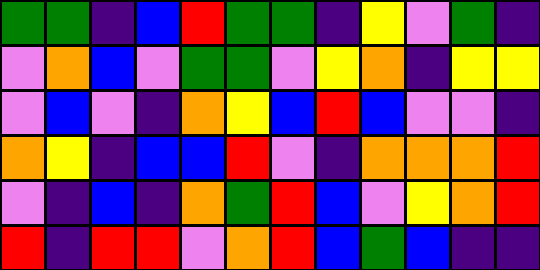[["green", "green", "indigo", "blue", "red", "green", "green", "indigo", "yellow", "violet", "green", "indigo"], ["violet", "orange", "blue", "violet", "green", "green", "violet", "yellow", "orange", "indigo", "yellow", "yellow"], ["violet", "blue", "violet", "indigo", "orange", "yellow", "blue", "red", "blue", "violet", "violet", "indigo"], ["orange", "yellow", "indigo", "blue", "blue", "red", "violet", "indigo", "orange", "orange", "orange", "red"], ["violet", "indigo", "blue", "indigo", "orange", "green", "red", "blue", "violet", "yellow", "orange", "red"], ["red", "indigo", "red", "red", "violet", "orange", "red", "blue", "green", "blue", "indigo", "indigo"]]